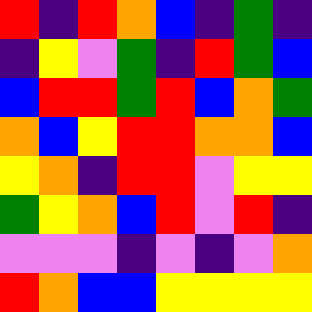[["red", "indigo", "red", "orange", "blue", "indigo", "green", "indigo"], ["indigo", "yellow", "violet", "green", "indigo", "red", "green", "blue"], ["blue", "red", "red", "green", "red", "blue", "orange", "green"], ["orange", "blue", "yellow", "red", "red", "orange", "orange", "blue"], ["yellow", "orange", "indigo", "red", "red", "violet", "yellow", "yellow"], ["green", "yellow", "orange", "blue", "red", "violet", "red", "indigo"], ["violet", "violet", "violet", "indigo", "violet", "indigo", "violet", "orange"], ["red", "orange", "blue", "blue", "yellow", "yellow", "yellow", "yellow"]]